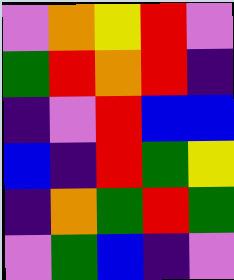[["violet", "orange", "yellow", "red", "violet"], ["green", "red", "orange", "red", "indigo"], ["indigo", "violet", "red", "blue", "blue"], ["blue", "indigo", "red", "green", "yellow"], ["indigo", "orange", "green", "red", "green"], ["violet", "green", "blue", "indigo", "violet"]]